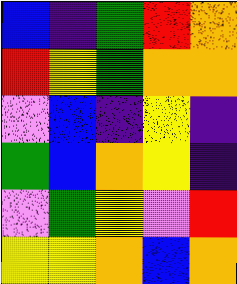[["blue", "indigo", "green", "red", "orange"], ["red", "yellow", "green", "orange", "orange"], ["violet", "blue", "indigo", "yellow", "indigo"], ["green", "blue", "orange", "yellow", "indigo"], ["violet", "green", "yellow", "violet", "red"], ["yellow", "yellow", "orange", "blue", "orange"]]